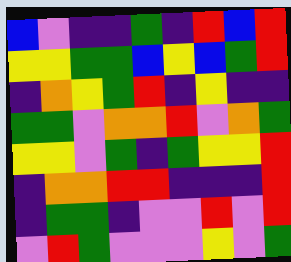[["blue", "violet", "indigo", "indigo", "green", "indigo", "red", "blue", "red"], ["yellow", "yellow", "green", "green", "blue", "yellow", "blue", "green", "red"], ["indigo", "orange", "yellow", "green", "red", "indigo", "yellow", "indigo", "indigo"], ["green", "green", "violet", "orange", "orange", "red", "violet", "orange", "green"], ["yellow", "yellow", "violet", "green", "indigo", "green", "yellow", "yellow", "red"], ["indigo", "orange", "orange", "red", "red", "indigo", "indigo", "indigo", "red"], ["indigo", "green", "green", "indigo", "violet", "violet", "red", "violet", "red"], ["violet", "red", "green", "violet", "violet", "violet", "yellow", "violet", "green"]]